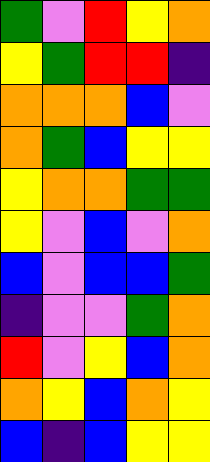[["green", "violet", "red", "yellow", "orange"], ["yellow", "green", "red", "red", "indigo"], ["orange", "orange", "orange", "blue", "violet"], ["orange", "green", "blue", "yellow", "yellow"], ["yellow", "orange", "orange", "green", "green"], ["yellow", "violet", "blue", "violet", "orange"], ["blue", "violet", "blue", "blue", "green"], ["indigo", "violet", "violet", "green", "orange"], ["red", "violet", "yellow", "blue", "orange"], ["orange", "yellow", "blue", "orange", "yellow"], ["blue", "indigo", "blue", "yellow", "yellow"]]